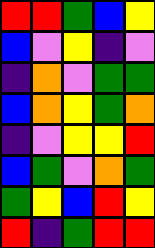[["red", "red", "green", "blue", "yellow"], ["blue", "violet", "yellow", "indigo", "violet"], ["indigo", "orange", "violet", "green", "green"], ["blue", "orange", "yellow", "green", "orange"], ["indigo", "violet", "yellow", "yellow", "red"], ["blue", "green", "violet", "orange", "green"], ["green", "yellow", "blue", "red", "yellow"], ["red", "indigo", "green", "red", "red"]]